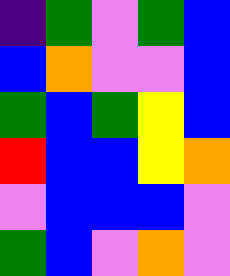[["indigo", "green", "violet", "green", "blue"], ["blue", "orange", "violet", "violet", "blue"], ["green", "blue", "green", "yellow", "blue"], ["red", "blue", "blue", "yellow", "orange"], ["violet", "blue", "blue", "blue", "violet"], ["green", "blue", "violet", "orange", "violet"]]